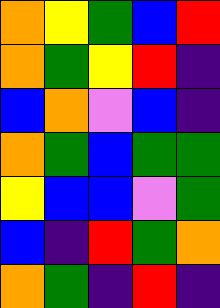[["orange", "yellow", "green", "blue", "red"], ["orange", "green", "yellow", "red", "indigo"], ["blue", "orange", "violet", "blue", "indigo"], ["orange", "green", "blue", "green", "green"], ["yellow", "blue", "blue", "violet", "green"], ["blue", "indigo", "red", "green", "orange"], ["orange", "green", "indigo", "red", "indigo"]]